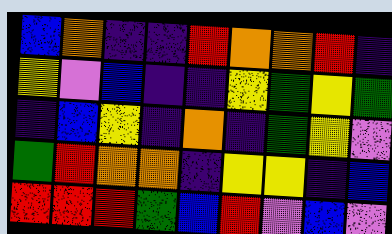[["blue", "orange", "indigo", "indigo", "red", "orange", "orange", "red", "indigo"], ["yellow", "violet", "blue", "indigo", "indigo", "yellow", "green", "yellow", "green"], ["indigo", "blue", "yellow", "indigo", "orange", "indigo", "green", "yellow", "violet"], ["green", "red", "orange", "orange", "indigo", "yellow", "yellow", "indigo", "blue"], ["red", "red", "red", "green", "blue", "red", "violet", "blue", "violet"]]